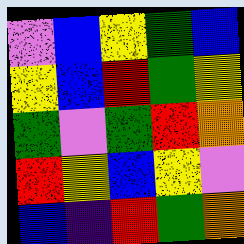[["violet", "blue", "yellow", "green", "blue"], ["yellow", "blue", "red", "green", "yellow"], ["green", "violet", "green", "red", "orange"], ["red", "yellow", "blue", "yellow", "violet"], ["blue", "indigo", "red", "green", "orange"]]